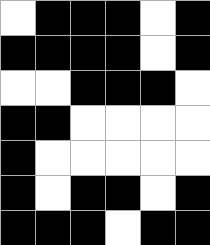[["white", "black", "black", "black", "white", "black"], ["black", "black", "black", "black", "white", "black"], ["white", "white", "black", "black", "black", "white"], ["black", "black", "white", "white", "white", "white"], ["black", "white", "white", "white", "white", "white"], ["black", "white", "black", "black", "white", "black"], ["black", "black", "black", "white", "black", "black"]]